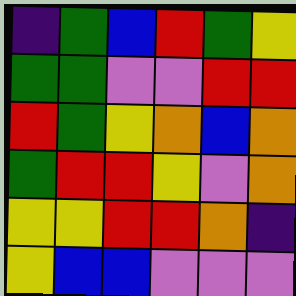[["indigo", "green", "blue", "red", "green", "yellow"], ["green", "green", "violet", "violet", "red", "red"], ["red", "green", "yellow", "orange", "blue", "orange"], ["green", "red", "red", "yellow", "violet", "orange"], ["yellow", "yellow", "red", "red", "orange", "indigo"], ["yellow", "blue", "blue", "violet", "violet", "violet"]]